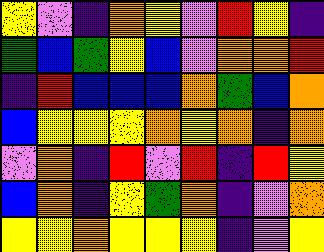[["yellow", "violet", "indigo", "orange", "yellow", "violet", "red", "yellow", "indigo"], ["green", "blue", "green", "yellow", "blue", "violet", "orange", "orange", "red"], ["indigo", "red", "blue", "blue", "blue", "orange", "green", "blue", "orange"], ["blue", "yellow", "yellow", "yellow", "orange", "yellow", "orange", "indigo", "orange"], ["violet", "orange", "indigo", "red", "violet", "red", "indigo", "red", "yellow"], ["blue", "orange", "indigo", "yellow", "green", "orange", "indigo", "violet", "orange"], ["yellow", "yellow", "orange", "yellow", "yellow", "yellow", "indigo", "violet", "yellow"]]